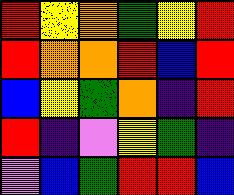[["red", "yellow", "orange", "green", "yellow", "red"], ["red", "orange", "orange", "red", "blue", "red"], ["blue", "yellow", "green", "orange", "indigo", "red"], ["red", "indigo", "violet", "yellow", "green", "indigo"], ["violet", "blue", "green", "red", "red", "blue"]]